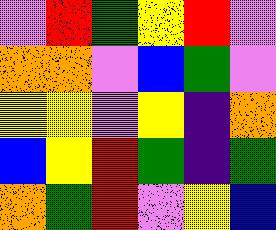[["violet", "red", "green", "yellow", "red", "violet"], ["orange", "orange", "violet", "blue", "green", "violet"], ["yellow", "yellow", "violet", "yellow", "indigo", "orange"], ["blue", "yellow", "red", "green", "indigo", "green"], ["orange", "green", "red", "violet", "yellow", "blue"]]